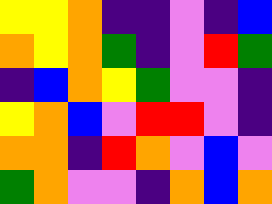[["yellow", "yellow", "orange", "indigo", "indigo", "violet", "indigo", "blue"], ["orange", "yellow", "orange", "green", "indigo", "violet", "red", "green"], ["indigo", "blue", "orange", "yellow", "green", "violet", "violet", "indigo"], ["yellow", "orange", "blue", "violet", "red", "red", "violet", "indigo"], ["orange", "orange", "indigo", "red", "orange", "violet", "blue", "violet"], ["green", "orange", "violet", "violet", "indigo", "orange", "blue", "orange"]]